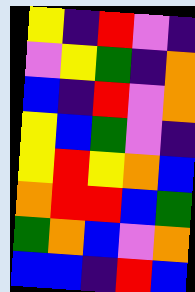[["yellow", "indigo", "red", "violet", "indigo"], ["violet", "yellow", "green", "indigo", "orange"], ["blue", "indigo", "red", "violet", "orange"], ["yellow", "blue", "green", "violet", "indigo"], ["yellow", "red", "yellow", "orange", "blue"], ["orange", "red", "red", "blue", "green"], ["green", "orange", "blue", "violet", "orange"], ["blue", "blue", "indigo", "red", "blue"]]